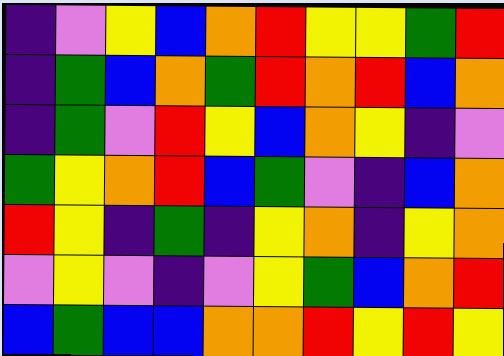[["indigo", "violet", "yellow", "blue", "orange", "red", "yellow", "yellow", "green", "red"], ["indigo", "green", "blue", "orange", "green", "red", "orange", "red", "blue", "orange"], ["indigo", "green", "violet", "red", "yellow", "blue", "orange", "yellow", "indigo", "violet"], ["green", "yellow", "orange", "red", "blue", "green", "violet", "indigo", "blue", "orange"], ["red", "yellow", "indigo", "green", "indigo", "yellow", "orange", "indigo", "yellow", "orange"], ["violet", "yellow", "violet", "indigo", "violet", "yellow", "green", "blue", "orange", "red"], ["blue", "green", "blue", "blue", "orange", "orange", "red", "yellow", "red", "yellow"]]